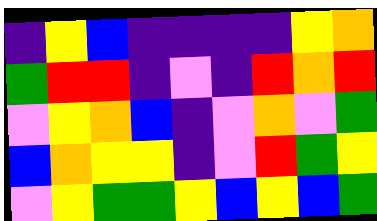[["indigo", "yellow", "blue", "indigo", "indigo", "indigo", "indigo", "yellow", "orange"], ["green", "red", "red", "indigo", "violet", "indigo", "red", "orange", "red"], ["violet", "yellow", "orange", "blue", "indigo", "violet", "orange", "violet", "green"], ["blue", "orange", "yellow", "yellow", "indigo", "violet", "red", "green", "yellow"], ["violet", "yellow", "green", "green", "yellow", "blue", "yellow", "blue", "green"]]